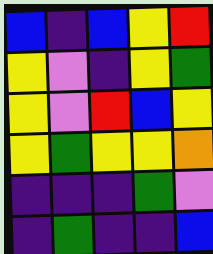[["blue", "indigo", "blue", "yellow", "red"], ["yellow", "violet", "indigo", "yellow", "green"], ["yellow", "violet", "red", "blue", "yellow"], ["yellow", "green", "yellow", "yellow", "orange"], ["indigo", "indigo", "indigo", "green", "violet"], ["indigo", "green", "indigo", "indigo", "blue"]]